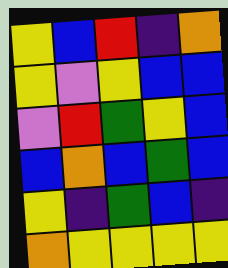[["yellow", "blue", "red", "indigo", "orange"], ["yellow", "violet", "yellow", "blue", "blue"], ["violet", "red", "green", "yellow", "blue"], ["blue", "orange", "blue", "green", "blue"], ["yellow", "indigo", "green", "blue", "indigo"], ["orange", "yellow", "yellow", "yellow", "yellow"]]